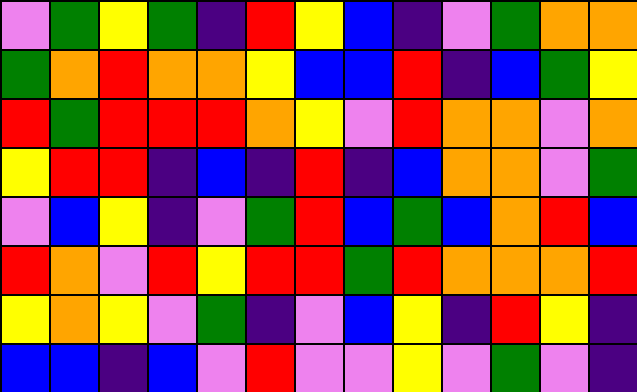[["violet", "green", "yellow", "green", "indigo", "red", "yellow", "blue", "indigo", "violet", "green", "orange", "orange"], ["green", "orange", "red", "orange", "orange", "yellow", "blue", "blue", "red", "indigo", "blue", "green", "yellow"], ["red", "green", "red", "red", "red", "orange", "yellow", "violet", "red", "orange", "orange", "violet", "orange"], ["yellow", "red", "red", "indigo", "blue", "indigo", "red", "indigo", "blue", "orange", "orange", "violet", "green"], ["violet", "blue", "yellow", "indigo", "violet", "green", "red", "blue", "green", "blue", "orange", "red", "blue"], ["red", "orange", "violet", "red", "yellow", "red", "red", "green", "red", "orange", "orange", "orange", "red"], ["yellow", "orange", "yellow", "violet", "green", "indigo", "violet", "blue", "yellow", "indigo", "red", "yellow", "indigo"], ["blue", "blue", "indigo", "blue", "violet", "red", "violet", "violet", "yellow", "violet", "green", "violet", "indigo"]]